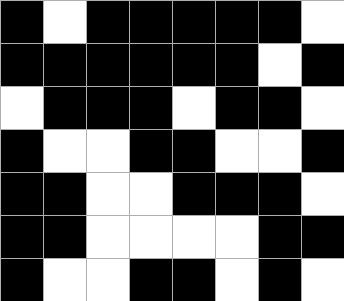[["black", "white", "black", "black", "black", "black", "black", "white"], ["black", "black", "black", "black", "black", "black", "white", "black"], ["white", "black", "black", "black", "white", "black", "black", "white"], ["black", "white", "white", "black", "black", "white", "white", "black"], ["black", "black", "white", "white", "black", "black", "black", "white"], ["black", "black", "white", "white", "white", "white", "black", "black"], ["black", "white", "white", "black", "black", "white", "black", "white"]]